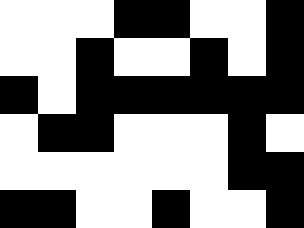[["white", "white", "white", "black", "black", "white", "white", "black"], ["white", "white", "black", "white", "white", "black", "white", "black"], ["black", "white", "black", "black", "black", "black", "black", "black"], ["white", "black", "black", "white", "white", "white", "black", "white"], ["white", "white", "white", "white", "white", "white", "black", "black"], ["black", "black", "white", "white", "black", "white", "white", "black"]]